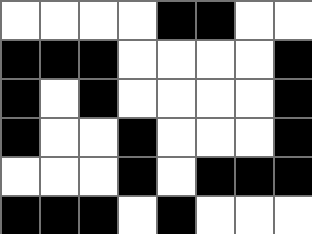[["white", "white", "white", "white", "black", "black", "white", "white"], ["black", "black", "black", "white", "white", "white", "white", "black"], ["black", "white", "black", "white", "white", "white", "white", "black"], ["black", "white", "white", "black", "white", "white", "white", "black"], ["white", "white", "white", "black", "white", "black", "black", "black"], ["black", "black", "black", "white", "black", "white", "white", "white"]]